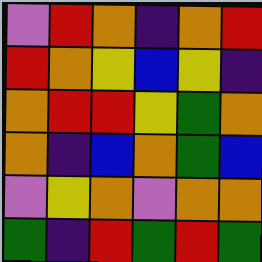[["violet", "red", "orange", "indigo", "orange", "red"], ["red", "orange", "yellow", "blue", "yellow", "indigo"], ["orange", "red", "red", "yellow", "green", "orange"], ["orange", "indigo", "blue", "orange", "green", "blue"], ["violet", "yellow", "orange", "violet", "orange", "orange"], ["green", "indigo", "red", "green", "red", "green"]]